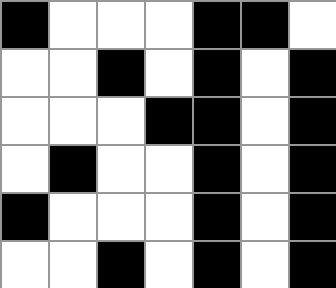[["black", "white", "white", "white", "black", "black", "white"], ["white", "white", "black", "white", "black", "white", "black"], ["white", "white", "white", "black", "black", "white", "black"], ["white", "black", "white", "white", "black", "white", "black"], ["black", "white", "white", "white", "black", "white", "black"], ["white", "white", "black", "white", "black", "white", "black"]]